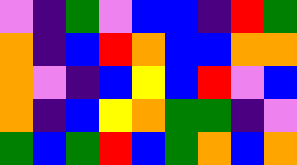[["violet", "indigo", "green", "violet", "blue", "blue", "indigo", "red", "green"], ["orange", "indigo", "blue", "red", "orange", "blue", "blue", "orange", "orange"], ["orange", "violet", "indigo", "blue", "yellow", "blue", "red", "violet", "blue"], ["orange", "indigo", "blue", "yellow", "orange", "green", "green", "indigo", "violet"], ["green", "blue", "green", "red", "blue", "green", "orange", "blue", "orange"]]